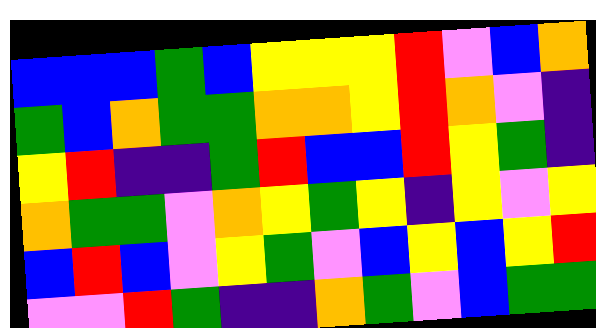[["blue", "blue", "blue", "green", "blue", "yellow", "yellow", "yellow", "red", "violet", "blue", "orange"], ["green", "blue", "orange", "green", "green", "orange", "orange", "yellow", "red", "orange", "violet", "indigo"], ["yellow", "red", "indigo", "indigo", "green", "red", "blue", "blue", "red", "yellow", "green", "indigo"], ["orange", "green", "green", "violet", "orange", "yellow", "green", "yellow", "indigo", "yellow", "violet", "yellow"], ["blue", "red", "blue", "violet", "yellow", "green", "violet", "blue", "yellow", "blue", "yellow", "red"], ["violet", "violet", "red", "green", "indigo", "indigo", "orange", "green", "violet", "blue", "green", "green"]]